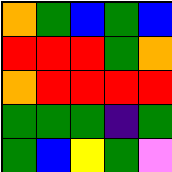[["orange", "green", "blue", "green", "blue"], ["red", "red", "red", "green", "orange"], ["orange", "red", "red", "red", "red"], ["green", "green", "green", "indigo", "green"], ["green", "blue", "yellow", "green", "violet"]]